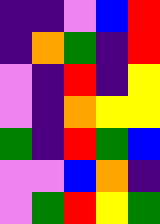[["indigo", "indigo", "violet", "blue", "red"], ["indigo", "orange", "green", "indigo", "red"], ["violet", "indigo", "red", "indigo", "yellow"], ["violet", "indigo", "orange", "yellow", "yellow"], ["green", "indigo", "red", "green", "blue"], ["violet", "violet", "blue", "orange", "indigo"], ["violet", "green", "red", "yellow", "green"]]